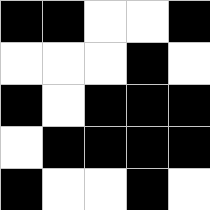[["black", "black", "white", "white", "black"], ["white", "white", "white", "black", "white"], ["black", "white", "black", "black", "black"], ["white", "black", "black", "black", "black"], ["black", "white", "white", "black", "white"]]